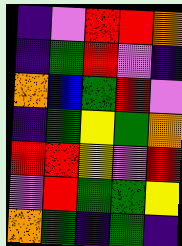[["indigo", "violet", "red", "red", "orange"], ["indigo", "green", "red", "violet", "indigo"], ["orange", "blue", "green", "red", "violet"], ["indigo", "green", "yellow", "green", "orange"], ["red", "red", "yellow", "violet", "red"], ["violet", "red", "green", "green", "yellow"], ["orange", "green", "indigo", "green", "indigo"]]